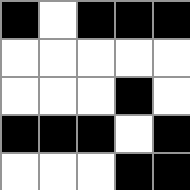[["black", "white", "black", "black", "black"], ["white", "white", "white", "white", "white"], ["white", "white", "white", "black", "white"], ["black", "black", "black", "white", "black"], ["white", "white", "white", "black", "black"]]